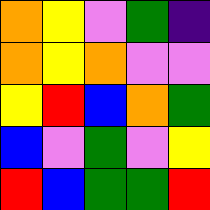[["orange", "yellow", "violet", "green", "indigo"], ["orange", "yellow", "orange", "violet", "violet"], ["yellow", "red", "blue", "orange", "green"], ["blue", "violet", "green", "violet", "yellow"], ["red", "blue", "green", "green", "red"]]